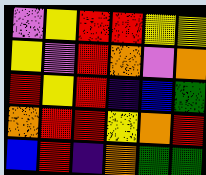[["violet", "yellow", "red", "red", "yellow", "yellow"], ["yellow", "violet", "red", "orange", "violet", "orange"], ["red", "yellow", "red", "indigo", "blue", "green"], ["orange", "red", "red", "yellow", "orange", "red"], ["blue", "red", "indigo", "orange", "green", "green"]]